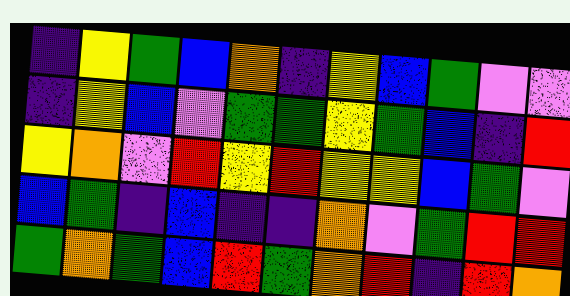[["indigo", "yellow", "green", "blue", "orange", "indigo", "yellow", "blue", "green", "violet", "violet"], ["indigo", "yellow", "blue", "violet", "green", "green", "yellow", "green", "blue", "indigo", "red"], ["yellow", "orange", "violet", "red", "yellow", "red", "yellow", "yellow", "blue", "green", "violet"], ["blue", "green", "indigo", "blue", "indigo", "indigo", "orange", "violet", "green", "red", "red"], ["green", "orange", "green", "blue", "red", "green", "orange", "red", "indigo", "red", "orange"]]